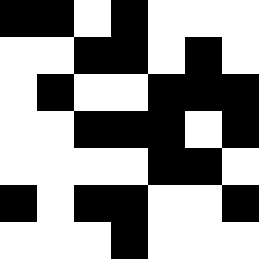[["black", "black", "white", "black", "white", "white", "white"], ["white", "white", "black", "black", "white", "black", "white"], ["white", "black", "white", "white", "black", "black", "black"], ["white", "white", "black", "black", "black", "white", "black"], ["white", "white", "white", "white", "black", "black", "white"], ["black", "white", "black", "black", "white", "white", "black"], ["white", "white", "white", "black", "white", "white", "white"]]